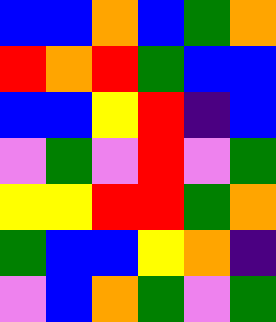[["blue", "blue", "orange", "blue", "green", "orange"], ["red", "orange", "red", "green", "blue", "blue"], ["blue", "blue", "yellow", "red", "indigo", "blue"], ["violet", "green", "violet", "red", "violet", "green"], ["yellow", "yellow", "red", "red", "green", "orange"], ["green", "blue", "blue", "yellow", "orange", "indigo"], ["violet", "blue", "orange", "green", "violet", "green"]]